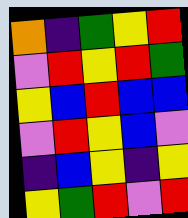[["orange", "indigo", "green", "yellow", "red"], ["violet", "red", "yellow", "red", "green"], ["yellow", "blue", "red", "blue", "blue"], ["violet", "red", "yellow", "blue", "violet"], ["indigo", "blue", "yellow", "indigo", "yellow"], ["yellow", "green", "red", "violet", "red"]]